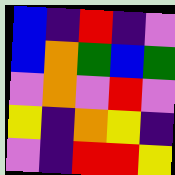[["blue", "indigo", "red", "indigo", "violet"], ["blue", "orange", "green", "blue", "green"], ["violet", "orange", "violet", "red", "violet"], ["yellow", "indigo", "orange", "yellow", "indigo"], ["violet", "indigo", "red", "red", "yellow"]]